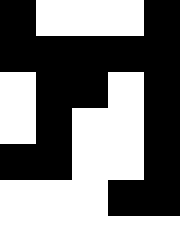[["black", "white", "white", "white", "black"], ["black", "black", "black", "black", "black"], ["white", "black", "black", "white", "black"], ["white", "black", "white", "white", "black"], ["black", "black", "white", "white", "black"], ["white", "white", "white", "black", "black"], ["white", "white", "white", "white", "white"]]